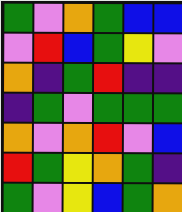[["green", "violet", "orange", "green", "blue", "blue"], ["violet", "red", "blue", "green", "yellow", "violet"], ["orange", "indigo", "green", "red", "indigo", "indigo"], ["indigo", "green", "violet", "green", "green", "green"], ["orange", "violet", "orange", "red", "violet", "blue"], ["red", "green", "yellow", "orange", "green", "indigo"], ["green", "violet", "yellow", "blue", "green", "orange"]]